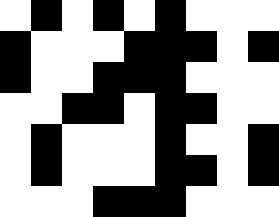[["white", "black", "white", "black", "white", "black", "white", "white", "white"], ["black", "white", "white", "white", "black", "black", "black", "white", "black"], ["black", "white", "white", "black", "black", "black", "white", "white", "white"], ["white", "white", "black", "black", "white", "black", "black", "white", "white"], ["white", "black", "white", "white", "white", "black", "white", "white", "black"], ["white", "black", "white", "white", "white", "black", "black", "white", "black"], ["white", "white", "white", "black", "black", "black", "white", "white", "white"]]